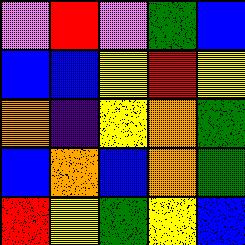[["violet", "red", "violet", "green", "blue"], ["blue", "blue", "yellow", "red", "yellow"], ["orange", "indigo", "yellow", "orange", "green"], ["blue", "orange", "blue", "orange", "green"], ["red", "yellow", "green", "yellow", "blue"]]